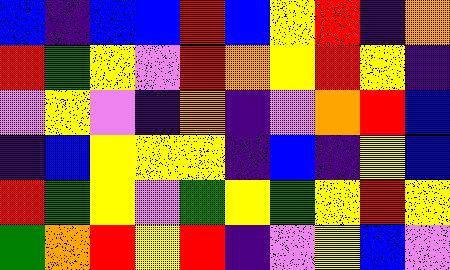[["blue", "indigo", "blue", "blue", "red", "blue", "yellow", "red", "indigo", "orange"], ["red", "green", "yellow", "violet", "red", "orange", "yellow", "red", "yellow", "indigo"], ["violet", "yellow", "violet", "indigo", "orange", "indigo", "violet", "orange", "red", "blue"], ["indigo", "blue", "yellow", "yellow", "yellow", "indigo", "blue", "indigo", "yellow", "blue"], ["red", "green", "yellow", "violet", "green", "yellow", "green", "yellow", "red", "yellow"], ["green", "orange", "red", "yellow", "red", "indigo", "violet", "yellow", "blue", "violet"]]